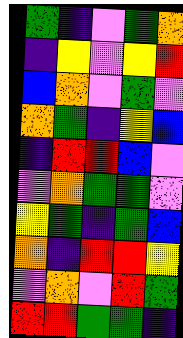[["green", "indigo", "violet", "green", "orange"], ["indigo", "yellow", "violet", "yellow", "red"], ["blue", "orange", "violet", "green", "violet"], ["orange", "green", "indigo", "yellow", "blue"], ["indigo", "red", "red", "blue", "violet"], ["violet", "orange", "green", "green", "violet"], ["yellow", "green", "indigo", "green", "blue"], ["orange", "indigo", "red", "red", "yellow"], ["violet", "orange", "violet", "red", "green"], ["red", "red", "green", "green", "indigo"]]